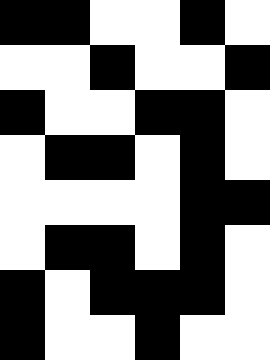[["black", "black", "white", "white", "black", "white"], ["white", "white", "black", "white", "white", "black"], ["black", "white", "white", "black", "black", "white"], ["white", "black", "black", "white", "black", "white"], ["white", "white", "white", "white", "black", "black"], ["white", "black", "black", "white", "black", "white"], ["black", "white", "black", "black", "black", "white"], ["black", "white", "white", "black", "white", "white"]]